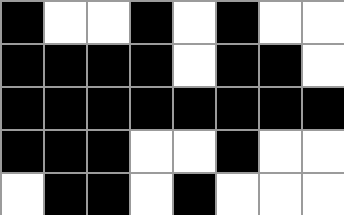[["black", "white", "white", "black", "white", "black", "white", "white"], ["black", "black", "black", "black", "white", "black", "black", "white"], ["black", "black", "black", "black", "black", "black", "black", "black"], ["black", "black", "black", "white", "white", "black", "white", "white"], ["white", "black", "black", "white", "black", "white", "white", "white"]]